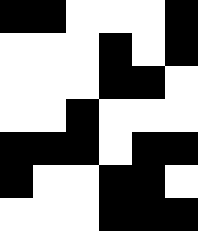[["black", "black", "white", "white", "white", "black"], ["white", "white", "white", "black", "white", "black"], ["white", "white", "white", "black", "black", "white"], ["white", "white", "black", "white", "white", "white"], ["black", "black", "black", "white", "black", "black"], ["black", "white", "white", "black", "black", "white"], ["white", "white", "white", "black", "black", "black"]]